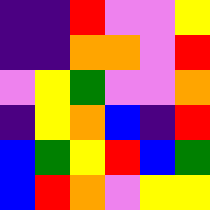[["indigo", "indigo", "red", "violet", "violet", "yellow"], ["indigo", "indigo", "orange", "orange", "violet", "red"], ["violet", "yellow", "green", "violet", "violet", "orange"], ["indigo", "yellow", "orange", "blue", "indigo", "red"], ["blue", "green", "yellow", "red", "blue", "green"], ["blue", "red", "orange", "violet", "yellow", "yellow"]]